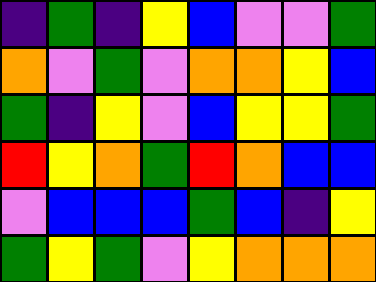[["indigo", "green", "indigo", "yellow", "blue", "violet", "violet", "green"], ["orange", "violet", "green", "violet", "orange", "orange", "yellow", "blue"], ["green", "indigo", "yellow", "violet", "blue", "yellow", "yellow", "green"], ["red", "yellow", "orange", "green", "red", "orange", "blue", "blue"], ["violet", "blue", "blue", "blue", "green", "blue", "indigo", "yellow"], ["green", "yellow", "green", "violet", "yellow", "orange", "orange", "orange"]]